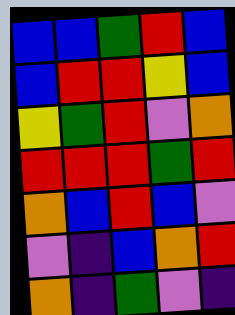[["blue", "blue", "green", "red", "blue"], ["blue", "red", "red", "yellow", "blue"], ["yellow", "green", "red", "violet", "orange"], ["red", "red", "red", "green", "red"], ["orange", "blue", "red", "blue", "violet"], ["violet", "indigo", "blue", "orange", "red"], ["orange", "indigo", "green", "violet", "indigo"]]